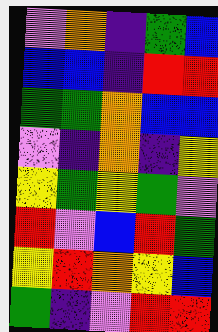[["violet", "orange", "indigo", "green", "blue"], ["blue", "blue", "indigo", "red", "red"], ["green", "green", "orange", "blue", "blue"], ["violet", "indigo", "orange", "indigo", "yellow"], ["yellow", "green", "yellow", "green", "violet"], ["red", "violet", "blue", "red", "green"], ["yellow", "red", "orange", "yellow", "blue"], ["green", "indigo", "violet", "red", "red"]]